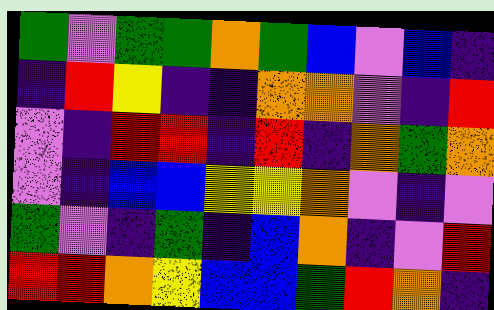[["green", "violet", "green", "green", "orange", "green", "blue", "violet", "blue", "indigo"], ["indigo", "red", "yellow", "indigo", "indigo", "orange", "orange", "violet", "indigo", "red"], ["violet", "indigo", "red", "red", "indigo", "red", "indigo", "orange", "green", "orange"], ["violet", "indigo", "blue", "blue", "yellow", "yellow", "orange", "violet", "indigo", "violet"], ["green", "violet", "indigo", "green", "indigo", "blue", "orange", "indigo", "violet", "red"], ["red", "red", "orange", "yellow", "blue", "blue", "green", "red", "orange", "indigo"]]